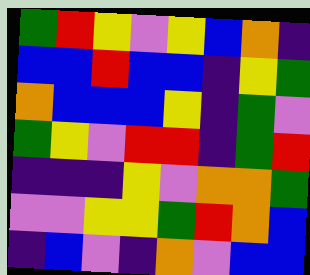[["green", "red", "yellow", "violet", "yellow", "blue", "orange", "indigo"], ["blue", "blue", "red", "blue", "blue", "indigo", "yellow", "green"], ["orange", "blue", "blue", "blue", "yellow", "indigo", "green", "violet"], ["green", "yellow", "violet", "red", "red", "indigo", "green", "red"], ["indigo", "indigo", "indigo", "yellow", "violet", "orange", "orange", "green"], ["violet", "violet", "yellow", "yellow", "green", "red", "orange", "blue"], ["indigo", "blue", "violet", "indigo", "orange", "violet", "blue", "blue"]]